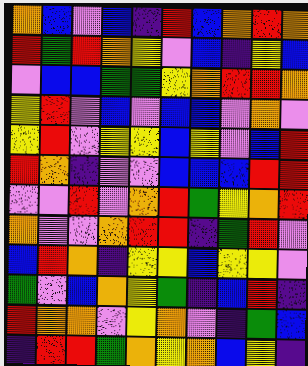[["orange", "blue", "violet", "blue", "indigo", "red", "blue", "orange", "red", "orange"], ["red", "green", "red", "orange", "yellow", "violet", "blue", "indigo", "yellow", "blue"], ["violet", "blue", "blue", "green", "green", "yellow", "orange", "red", "red", "orange"], ["yellow", "red", "violet", "blue", "violet", "blue", "blue", "violet", "orange", "violet"], ["yellow", "red", "violet", "yellow", "yellow", "blue", "yellow", "violet", "blue", "red"], ["red", "orange", "indigo", "violet", "violet", "blue", "blue", "blue", "red", "red"], ["violet", "violet", "red", "violet", "orange", "red", "green", "yellow", "orange", "red"], ["orange", "violet", "violet", "orange", "red", "red", "indigo", "green", "red", "violet"], ["blue", "red", "orange", "indigo", "yellow", "yellow", "blue", "yellow", "yellow", "violet"], ["green", "violet", "blue", "orange", "yellow", "green", "indigo", "blue", "red", "indigo"], ["red", "orange", "orange", "violet", "yellow", "orange", "violet", "indigo", "green", "blue"], ["indigo", "red", "red", "green", "orange", "yellow", "orange", "blue", "yellow", "indigo"]]